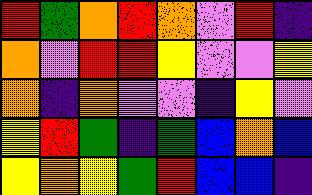[["red", "green", "orange", "red", "orange", "violet", "red", "indigo"], ["orange", "violet", "red", "red", "yellow", "violet", "violet", "yellow"], ["orange", "indigo", "orange", "violet", "violet", "indigo", "yellow", "violet"], ["yellow", "red", "green", "indigo", "green", "blue", "orange", "blue"], ["yellow", "orange", "yellow", "green", "red", "blue", "blue", "indigo"]]